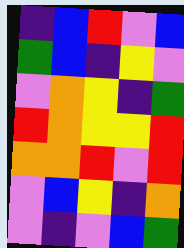[["indigo", "blue", "red", "violet", "blue"], ["green", "blue", "indigo", "yellow", "violet"], ["violet", "orange", "yellow", "indigo", "green"], ["red", "orange", "yellow", "yellow", "red"], ["orange", "orange", "red", "violet", "red"], ["violet", "blue", "yellow", "indigo", "orange"], ["violet", "indigo", "violet", "blue", "green"]]